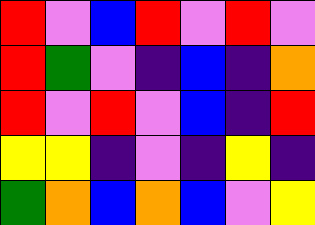[["red", "violet", "blue", "red", "violet", "red", "violet"], ["red", "green", "violet", "indigo", "blue", "indigo", "orange"], ["red", "violet", "red", "violet", "blue", "indigo", "red"], ["yellow", "yellow", "indigo", "violet", "indigo", "yellow", "indigo"], ["green", "orange", "blue", "orange", "blue", "violet", "yellow"]]